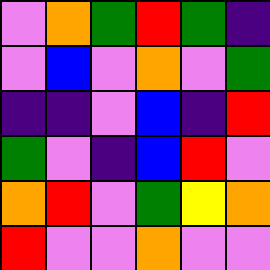[["violet", "orange", "green", "red", "green", "indigo"], ["violet", "blue", "violet", "orange", "violet", "green"], ["indigo", "indigo", "violet", "blue", "indigo", "red"], ["green", "violet", "indigo", "blue", "red", "violet"], ["orange", "red", "violet", "green", "yellow", "orange"], ["red", "violet", "violet", "orange", "violet", "violet"]]